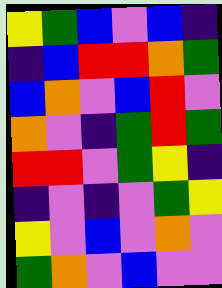[["yellow", "green", "blue", "violet", "blue", "indigo"], ["indigo", "blue", "red", "red", "orange", "green"], ["blue", "orange", "violet", "blue", "red", "violet"], ["orange", "violet", "indigo", "green", "red", "green"], ["red", "red", "violet", "green", "yellow", "indigo"], ["indigo", "violet", "indigo", "violet", "green", "yellow"], ["yellow", "violet", "blue", "violet", "orange", "violet"], ["green", "orange", "violet", "blue", "violet", "violet"]]